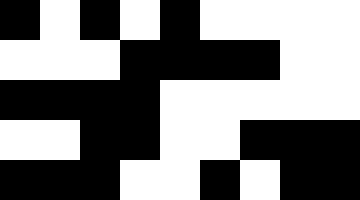[["black", "white", "black", "white", "black", "white", "white", "white", "white"], ["white", "white", "white", "black", "black", "black", "black", "white", "white"], ["black", "black", "black", "black", "white", "white", "white", "white", "white"], ["white", "white", "black", "black", "white", "white", "black", "black", "black"], ["black", "black", "black", "white", "white", "black", "white", "black", "black"]]